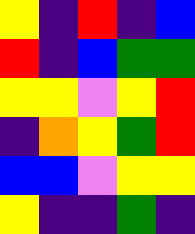[["yellow", "indigo", "red", "indigo", "blue"], ["red", "indigo", "blue", "green", "green"], ["yellow", "yellow", "violet", "yellow", "red"], ["indigo", "orange", "yellow", "green", "red"], ["blue", "blue", "violet", "yellow", "yellow"], ["yellow", "indigo", "indigo", "green", "indigo"]]